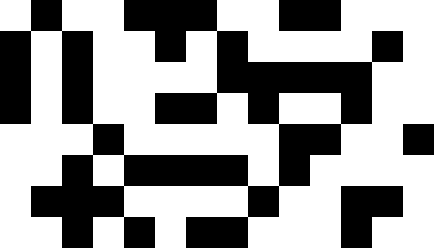[["white", "black", "white", "white", "black", "black", "black", "white", "white", "black", "black", "white", "white", "white"], ["black", "white", "black", "white", "white", "black", "white", "black", "white", "white", "white", "white", "black", "white"], ["black", "white", "black", "white", "white", "white", "white", "black", "black", "black", "black", "black", "white", "white"], ["black", "white", "black", "white", "white", "black", "black", "white", "black", "white", "white", "black", "white", "white"], ["white", "white", "white", "black", "white", "white", "white", "white", "white", "black", "black", "white", "white", "black"], ["white", "white", "black", "white", "black", "black", "black", "black", "white", "black", "white", "white", "white", "white"], ["white", "black", "black", "black", "white", "white", "white", "white", "black", "white", "white", "black", "black", "white"], ["white", "white", "black", "white", "black", "white", "black", "black", "white", "white", "white", "black", "white", "white"]]